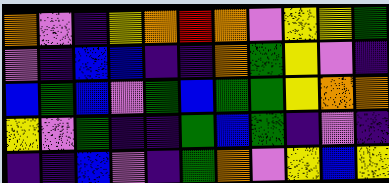[["orange", "violet", "indigo", "yellow", "orange", "red", "orange", "violet", "yellow", "yellow", "green"], ["violet", "indigo", "blue", "blue", "indigo", "indigo", "orange", "green", "yellow", "violet", "indigo"], ["blue", "green", "blue", "violet", "green", "blue", "green", "green", "yellow", "orange", "orange"], ["yellow", "violet", "green", "indigo", "indigo", "green", "blue", "green", "indigo", "violet", "indigo"], ["indigo", "indigo", "blue", "violet", "indigo", "green", "orange", "violet", "yellow", "blue", "yellow"]]